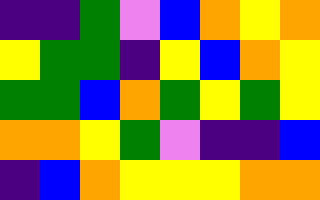[["indigo", "indigo", "green", "violet", "blue", "orange", "yellow", "orange"], ["yellow", "green", "green", "indigo", "yellow", "blue", "orange", "yellow"], ["green", "green", "blue", "orange", "green", "yellow", "green", "yellow"], ["orange", "orange", "yellow", "green", "violet", "indigo", "indigo", "blue"], ["indigo", "blue", "orange", "yellow", "yellow", "yellow", "orange", "orange"]]